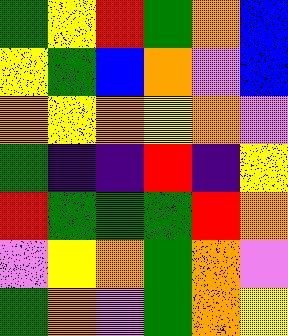[["green", "yellow", "red", "green", "orange", "blue"], ["yellow", "green", "blue", "orange", "violet", "blue"], ["orange", "yellow", "orange", "yellow", "orange", "violet"], ["green", "indigo", "indigo", "red", "indigo", "yellow"], ["red", "green", "green", "green", "red", "orange"], ["violet", "yellow", "orange", "green", "orange", "violet"], ["green", "orange", "violet", "green", "orange", "yellow"]]